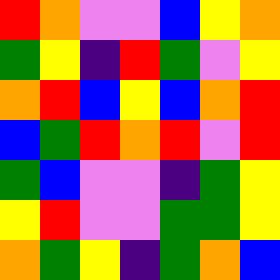[["red", "orange", "violet", "violet", "blue", "yellow", "orange"], ["green", "yellow", "indigo", "red", "green", "violet", "yellow"], ["orange", "red", "blue", "yellow", "blue", "orange", "red"], ["blue", "green", "red", "orange", "red", "violet", "red"], ["green", "blue", "violet", "violet", "indigo", "green", "yellow"], ["yellow", "red", "violet", "violet", "green", "green", "yellow"], ["orange", "green", "yellow", "indigo", "green", "orange", "blue"]]